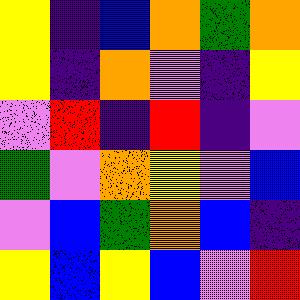[["yellow", "indigo", "blue", "orange", "green", "orange"], ["yellow", "indigo", "orange", "violet", "indigo", "yellow"], ["violet", "red", "indigo", "red", "indigo", "violet"], ["green", "violet", "orange", "yellow", "violet", "blue"], ["violet", "blue", "green", "orange", "blue", "indigo"], ["yellow", "blue", "yellow", "blue", "violet", "red"]]